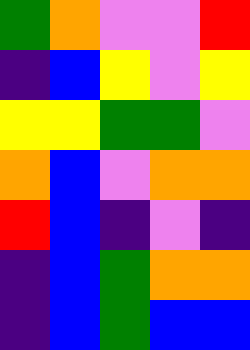[["green", "orange", "violet", "violet", "red"], ["indigo", "blue", "yellow", "violet", "yellow"], ["yellow", "yellow", "green", "green", "violet"], ["orange", "blue", "violet", "orange", "orange"], ["red", "blue", "indigo", "violet", "indigo"], ["indigo", "blue", "green", "orange", "orange"], ["indigo", "blue", "green", "blue", "blue"]]